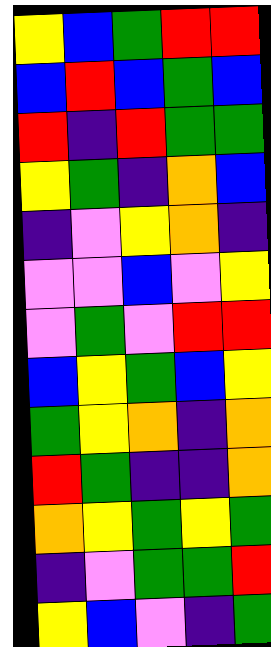[["yellow", "blue", "green", "red", "red"], ["blue", "red", "blue", "green", "blue"], ["red", "indigo", "red", "green", "green"], ["yellow", "green", "indigo", "orange", "blue"], ["indigo", "violet", "yellow", "orange", "indigo"], ["violet", "violet", "blue", "violet", "yellow"], ["violet", "green", "violet", "red", "red"], ["blue", "yellow", "green", "blue", "yellow"], ["green", "yellow", "orange", "indigo", "orange"], ["red", "green", "indigo", "indigo", "orange"], ["orange", "yellow", "green", "yellow", "green"], ["indigo", "violet", "green", "green", "red"], ["yellow", "blue", "violet", "indigo", "green"]]